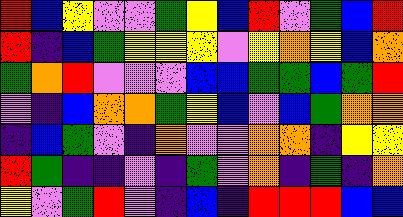[["red", "blue", "yellow", "violet", "violet", "green", "yellow", "blue", "red", "violet", "green", "blue", "red"], ["red", "indigo", "blue", "green", "yellow", "yellow", "yellow", "violet", "yellow", "orange", "yellow", "blue", "orange"], ["green", "orange", "red", "violet", "violet", "violet", "blue", "blue", "green", "green", "blue", "green", "red"], ["violet", "indigo", "blue", "orange", "orange", "green", "yellow", "blue", "violet", "blue", "green", "orange", "orange"], ["indigo", "blue", "green", "violet", "indigo", "orange", "violet", "violet", "orange", "orange", "indigo", "yellow", "yellow"], ["red", "green", "indigo", "indigo", "violet", "indigo", "green", "violet", "orange", "indigo", "green", "indigo", "orange"], ["yellow", "violet", "green", "red", "violet", "indigo", "blue", "indigo", "red", "red", "red", "blue", "blue"]]